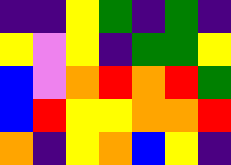[["indigo", "indigo", "yellow", "green", "indigo", "green", "indigo"], ["yellow", "violet", "yellow", "indigo", "green", "green", "yellow"], ["blue", "violet", "orange", "red", "orange", "red", "green"], ["blue", "red", "yellow", "yellow", "orange", "orange", "red"], ["orange", "indigo", "yellow", "orange", "blue", "yellow", "indigo"]]